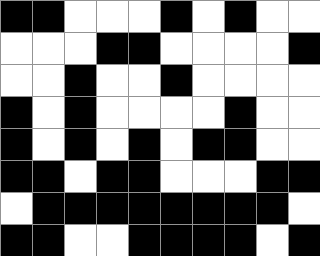[["black", "black", "white", "white", "white", "black", "white", "black", "white", "white"], ["white", "white", "white", "black", "black", "white", "white", "white", "white", "black"], ["white", "white", "black", "white", "white", "black", "white", "white", "white", "white"], ["black", "white", "black", "white", "white", "white", "white", "black", "white", "white"], ["black", "white", "black", "white", "black", "white", "black", "black", "white", "white"], ["black", "black", "white", "black", "black", "white", "white", "white", "black", "black"], ["white", "black", "black", "black", "black", "black", "black", "black", "black", "white"], ["black", "black", "white", "white", "black", "black", "black", "black", "white", "black"]]